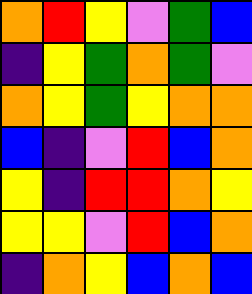[["orange", "red", "yellow", "violet", "green", "blue"], ["indigo", "yellow", "green", "orange", "green", "violet"], ["orange", "yellow", "green", "yellow", "orange", "orange"], ["blue", "indigo", "violet", "red", "blue", "orange"], ["yellow", "indigo", "red", "red", "orange", "yellow"], ["yellow", "yellow", "violet", "red", "blue", "orange"], ["indigo", "orange", "yellow", "blue", "orange", "blue"]]